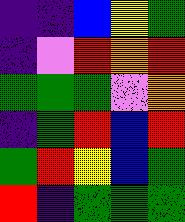[["indigo", "indigo", "blue", "yellow", "green"], ["indigo", "violet", "red", "orange", "red"], ["green", "green", "green", "violet", "orange"], ["indigo", "green", "red", "blue", "red"], ["green", "red", "yellow", "blue", "green"], ["red", "indigo", "green", "green", "green"]]